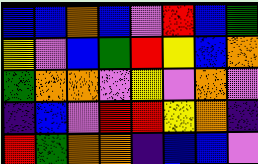[["blue", "blue", "orange", "blue", "violet", "red", "blue", "green"], ["yellow", "violet", "blue", "green", "red", "yellow", "blue", "orange"], ["green", "orange", "orange", "violet", "yellow", "violet", "orange", "violet"], ["indigo", "blue", "violet", "red", "red", "yellow", "orange", "indigo"], ["red", "green", "orange", "orange", "indigo", "blue", "blue", "violet"]]